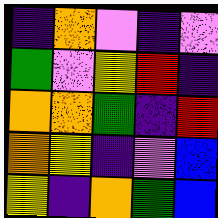[["indigo", "orange", "violet", "indigo", "violet"], ["green", "violet", "yellow", "red", "indigo"], ["orange", "orange", "green", "indigo", "red"], ["orange", "yellow", "indigo", "violet", "blue"], ["yellow", "indigo", "orange", "green", "blue"]]